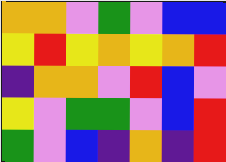[["orange", "orange", "violet", "green", "violet", "blue", "blue"], ["yellow", "red", "yellow", "orange", "yellow", "orange", "red"], ["indigo", "orange", "orange", "violet", "red", "blue", "violet"], ["yellow", "violet", "green", "green", "violet", "blue", "red"], ["green", "violet", "blue", "indigo", "orange", "indigo", "red"]]